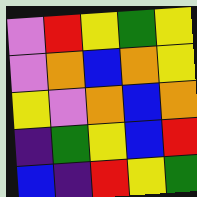[["violet", "red", "yellow", "green", "yellow"], ["violet", "orange", "blue", "orange", "yellow"], ["yellow", "violet", "orange", "blue", "orange"], ["indigo", "green", "yellow", "blue", "red"], ["blue", "indigo", "red", "yellow", "green"]]